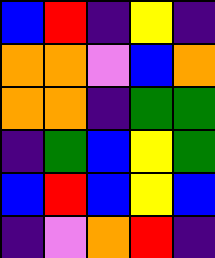[["blue", "red", "indigo", "yellow", "indigo"], ["orange", "orange", "violet", "blue", "orange"], ["orange", "orange", "indigo", "green", "green"], ["indigo", "green", "blue", "yellow", "green"], ["blue", "red", "blue", "yellow", "blue"], ["indigo", "violet", "orange", "red", "indigo"]]